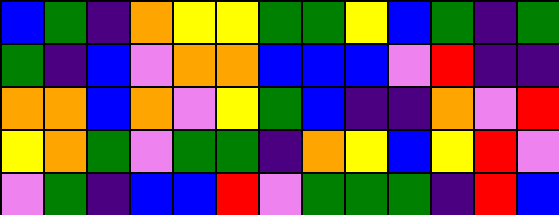[["blue", "green", "indigo", "orange", "yellow", "yellow", "green", "green", "yellow", "blue", "green", "indigo", "green"], ["green", "indigo", "blue", "violet", "orange", "orange", "blue", "blue", "blue", "violet", "red", "indigo", "indigo"], ["orange", "orange", "blue", "orange", "violet", "yellow", "green", "blue", "indigo", "indigo", "orange", "violet", "red"], ["yellow", "orange", "green", "violet", "green", "green", "indigo", "orange", "yellow", "blue", "yellow", "red", "violet"], ["violet", "green", "indigo", "blue", "blue", "red", "violet", "green", "green", "green", "indigo", "red", "blue"]]